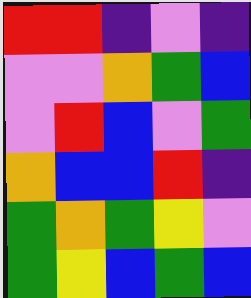[["red", "red", "indigo", "violet", "indigo"], ["violet", "violet", "orange", "green", "blue"], ["violet", "red", "blue", "violet", "green"], ["orange", "blue", "blue", "red", "indigo"], ["green", "orange", "green", "yellow", "violet"], ["green", "yellow", "blue", "green", "blue"]]